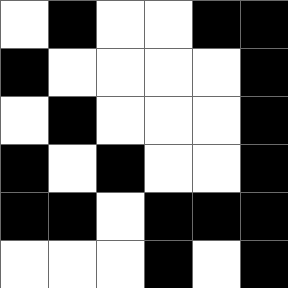[["white", "black", "white", "white", "black", "black"], ["black", "white", "white", "white", "white", "black"], ["white", "black", "white", "white", "white", "black"], ["black", "white", "black", "white", "white", "black"], ["black", "black", "white", "black", "black", "black"], ["white", "white", "white", "black", "white", "black"]]